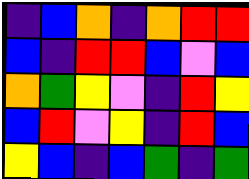[["indigo", "blue", "orange", "indigo", "orange", "red", "red"], ["blue", "indigo", "red", "red", "blue", "violet", "blue"], ["orange", "green", "yellow", "violet", "indigo", "red", "yellow"], ["blue", "red", "violet", "yellow", "indigo", "red", "blue"], ["yellow", "blue", "indigo", "blue", "green", "indigo", "green"]]